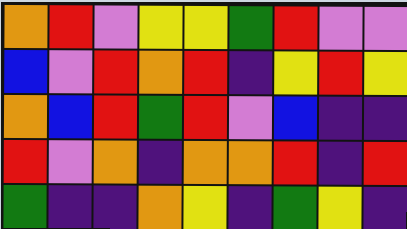[["orange", "red", "violet", "yellow", "yellow", "green", "red", "violet", "violet"], ["blue", "violet", "red", "orange", "red", "indigo", "yellow", "red", "yellow"], ["orange", "blue", "red", "green", "red", "violet", "blue", "indigo", "indigo"], ["red", "violet", "orange", "indigo", "orange", "orange", "red", "indigo", "red"], ["green", "indigo", "indigo", "orange", "yellow", "indigo", "green", "yellow", "indigo"]]